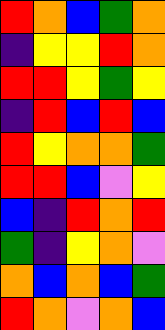[["red", "orange", "blue", "green", "orange"], ["indigo", "yellow", "yellow", "red", "orange"], ["red", "red", "yellow", "green", "yellow"], ["indigo", "red", "blue", "red", "blue"], ["red", "yellow", "orange", "orange", "green"], ["red", "red", "blue", "violet", "yellow"], ["blue", "indigo", "red", "orange", "red"], ["green", "indigo", "yellow", "orange", "violet"], ["orange", "blue", "orange", "blue", "green"], ["red", "orange", "violet", "orange", "blue"]]